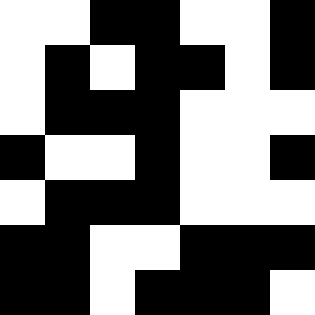[["white", "white", "black", "black", "white", "white", "black"], ["white", "black", "white", "black", "black", "white", "black"], ["white", "black", "black", "black", "white", "white", "white"], ["black", "white", "white", "black", "white", "white", "black"], ["white", "black", "black", "black", "white", "white", "white"], ["black", "black", "white", "white", "black", "black", "black"], ["black", "black", "white", "black", "black", "black", "white"]]